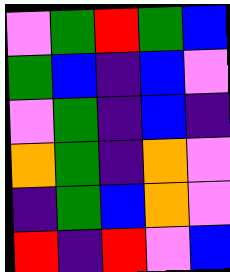[["violet", "green", "red", "green", "blue"], ["green", "blue", "indigo", "blue", "violet"], ["violet", "green", "indigo", "blue", "indigo"], ["orange", "green", "indigo", "orange", "violet"], ["indigo", "green", "blue", "orange", "violet"], ["red", "indigo", "red", "violet", "blue"]]